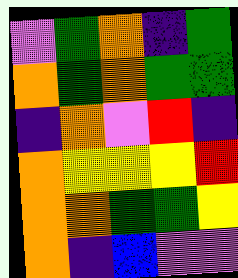[["violet", "green", "orange", "indigo", "green"], ["orange", "green", "orange", "green", "green"], ["indigo", "orange", "violet", "red", "indigo"], ["orange", "yellow", "yellow", "yellow", "red"], ["orange", "orange", "green", "green", "yellow"], ["orange", "indigo", "blue", "violet", "violet"]]